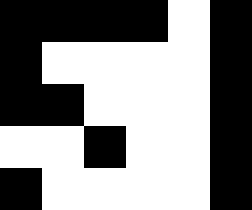[["black", "black", "black", "black", "white", "black"], ["black", "white", "white", "white", "white", "black"], ["black", "black", "white", "white", "white", "black"], ["white", "white", "black", "white", "white", "black"], ["black", "white", "white", "white", "white", "black"]]